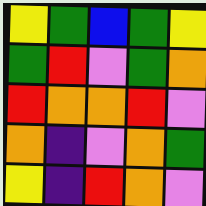[["yellow", "green", "blue", "green", "yellow"], ["green", "red", "violet", "green", "orange"], ["red", "orange", "orange", "red", "violet"], ["orange", "indigo", "violet", "orange", "green"], ["yellow", "indigo", "red", "orange", "violet"]]